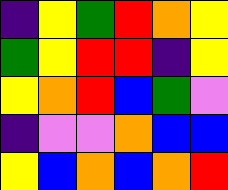[["indigo", "yellow", "green", "red", "orange", "yellow"], ["green", "yellow", "red", "red", "indigo", "yellow"], ["yellow", "orange", "red", "blue", "green", "violet"], ["indigo", "violet", "violet", "orange", "blue", "blue"], ["yellow", "blue", "orange", "blue", "orange", "red"]]